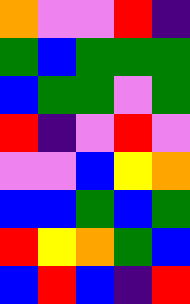[["orange", "violet", "violet", "red", "indigo"], ["green", "blue", "green", "green", "green"], ["blue", "green", "green", "violet", "green"], ["red", "indigo", "violet", "red", "violet"], ["violet", "violet", "blue", "yellow", "orange"], ["blue", "blue", "green", "blue", "green"], ["red", "yellow", "orange", "green", "blue"], ["blue", "red", "blue", "indigo", "red"]]